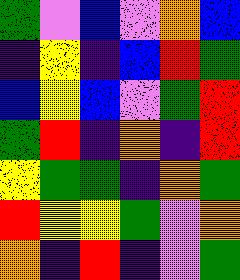[["green", "violet", "blue", "violet", "orange", "blue"], ["indigo", "yellow", "indigo", "blue", "red", "green"], ["blue", "yellow", "blue", "violet", "green", "red"], ["green", "red", "indigo", "orange", "indigo", "red"], ["yellow", "green", "green", "indigo", "orange", "green"], ["red", "yellow", "yellow", "green", "violet", "orange"], ["orange", "indigo", "red", "indigo", "violet", "green"]]